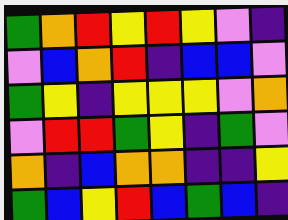[["green", "orange", "red", "yellow", "red", "yellow", "violet", "indigo"], ["violet", "blue", "orange", "red", "indigo", "blue", "blue", "violet"], ["green", "yellow", "indigo", "yellow", "yellow", "yellow", "violet", "orange"], ["violet", "red", "red", "green", "yellow", "indigo", "green", "violet"], ["orange", "indigo", "blue", "orange", "orange", "indigo", "indigo", "yellow"], ["green", "blue", "yellow", "red", "blue", "green", "blue", "indigo"]]